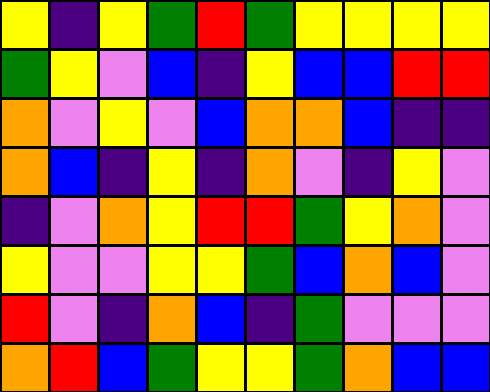[["yellow", "indigo", "yellow", "green", "red", "green", "yellow", "yellow", "yellow", "yellow"], ["green", "yellow", "violet", "blue", "indigo", "yellow", "blue", "blue", "red", "red"], ["orange", "violet", "yellow", "violet", "blue", "orange", "orange", "blue", "indigo", "indigo"], ["orange", "blue", "indigo", "yellow", "indigo", "orange", "violet", "indigo", "yellow", "violet"], ["indigo", "violet", "orange", "yellow", "red", "red", "green", "yellow", "orange", "violet"], ["yellow", "violet", "violet", "yellow", "yellow", "green", "blue", "orange", "blue", "violet"], ["red", "violet", "indigo", "orange", "blue", "indigo", "green", "violet", "violet", "violet"], ["orange", "red", "blue", "green", "yellow", "yellow", "green", "orange", "blue", "blue"]]